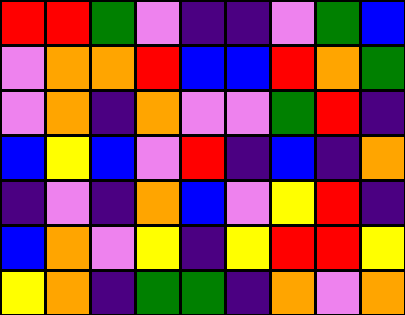[["red", "red", "green", "violet", "indigo", "indigo", "violet", "green", "blue"], ["violet", "orange", "orange", "red", "blue", "blue", "red", "orange", "green"], ["violet", "orange", "indigo", "orange", "violet", "violet", "green", "red", "indigo"], ["blue", "yellow", "blue", "violet", "red", "indigo", "blue", "indigo", "orange"], ["indigo", "violet", "indigo", "orange", "blue", "violet", "yellow", "red", "indigo"], ["blue", "orange", "violet", "yellow", "indigo", "yellow", "red", "red", "yellow"], ["yellow", "orange", "indigo", "green", "green", "indigo", "orange", "violet", "orange"]]